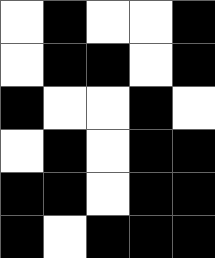[["white", "black", "white", "white", "black"], ["white", "black", "black", "white", "black"], ["black", "white", "white", "black", "white"], ["white", "black", "white", "black", "black"], ["black", "black", "white", "black", "black"], ["black", "white", "black", "black", "black"]]